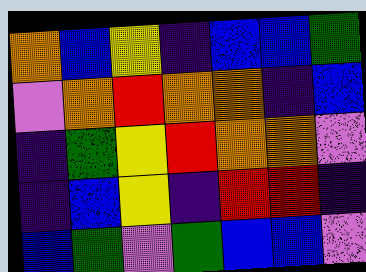[["orange", "blue", "yellow", "indigo", "blue", "blue", "green"], ["violet", "orange", "red", "orange", "orange", "indigo", "blue"], ["indigo", "green", "yellow", "red", "orange", "orange", "violet"], ["indigo", "blue", "yellow", "indigo", "red", "red", "indigo"], ["blue", "green", "violet", "green", "blue", "blue", "violet"]]